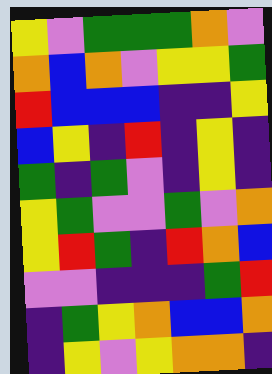[["yellow", "violet", "green", "green", "green", "orange", "violet"], ["orange", "blue", "orange", "violet", "yellow", "yellow", "green"], ["red", "blue", "blue", "blue", "indigo", "indigo", "yellow"], ["blue", "yellow", "indigo", "red", "indigo", "yellow", "indigo"], ["green", "indigo", "green", "violet", "indigo", "yellow", "indigo"], ["yellow", "green", "violet", "violet", "green", "violet", "orange"], ["yellow", "red", "green", "indigo", "red", "orange", "blue"], ["violet", "violet", "indigo", "indigo", "indigo", "green", "red"], ["indigo", "green", "yellow", "orange", "blue", "blue", "orange"], ["indigo", "yellow", "violet", "yellow", "orange", "orange", "indigo"]]